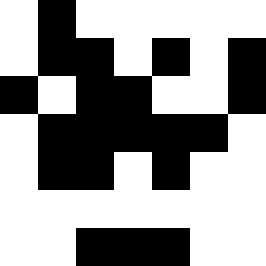[["white", "black", "white", "white", "white", "white", "white"], ["white", "black", "black", "white", "black", "white", "black"], ["black", "white", "black", "black", "white", "white", "black"], ["white", "black", "black", "black", "black", "black", "white"], ["white", "black", "black", "white", "black", "white", "white"], ["white", "white", "white", "white", "white", "white", "white"], ["white", "white", "black", "black", "black", "white", "white"]]